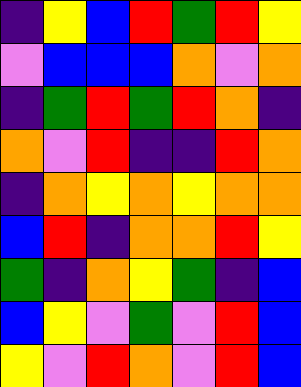[["indigo", "yellow", "blue", "red", "green", "red", "yellow"], ["violet", "blue", "blue", "blue", "orange", "violet", "orange"], ["indigo", "green", "red", "green", "red", "orange", "indigo"], ["orange", "violet", "red", "indigo", "indigo", "red", "orange"], ["indigo", "orange", "yellow", "orange", "yellow", "orange", "orange"], ["blue", "red", "indigo", "orange", "orange", "red", "yellow"], ["green", "indigo", "orange", "yellow", "green", "indigo", "blue"], ["blue", "yellow", "violet", "green", "violet", "red", "blue"], ["yellow", "violet", "red", "orange", "violet", "red", "blue"]]